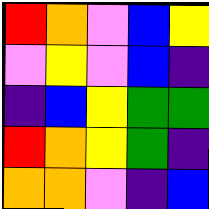[["red", "orange", "violet", "blue", "yellow"], ["violet", "yellow", "violet", "blue", "indigo"], ["indigo", "blue", "yellow", "green", "green"], ["red", "orange", "yellow", "green", "indigo"], ["orange", "orange", "violet", "indigo", "blue"]]